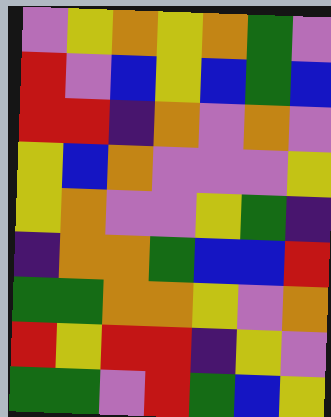[["violet", "yellow", "orange", "yellow", "orange", "green", "violet"], ["red", "violet", "blue", "yellow", "blue", "green", "blue"], ["red", "red", "indigo", "orange", "violet", "orange", "violet"], ["yellow", "blue", "orange", "violet", "violet", "violet", "yellow"], ["yellow", "orange", "violet", "violet", "yellow", "green", "indigo"], ["indigo", "orange", "orange", "green", "blue", "blue", "red"], ["green", "green", "orange", "orange", "yellow", "violet", "orange"], ["red", "yellow", "red", "red", "indigo", "yellow", "violet"], ["green", "green", "violet", "red", "green", "blue", "yellow"]]